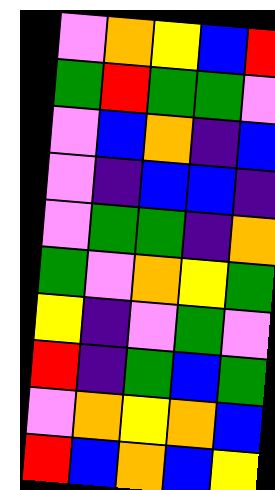[["violet", "orange", "yellow", "blue", "red"], ["green", "red", "green", "green", "violet"], ["violet", "blue", "orange", "indigo", "blue"], ["violet", "indigo", "blue", "blue", "indigo"], ["violet", "green", "green", "indigo", "orange"], ["green", "violet", "orange", "yellow", "green"], ["yellow", "indigo", "violet", "green", "violet"], ["red", "indigo", "green", "blue", "green"], ["violet", "orange", "yellow", "orange", "blue"], ["red", "blue", "orange", "blue", "yellow"]]